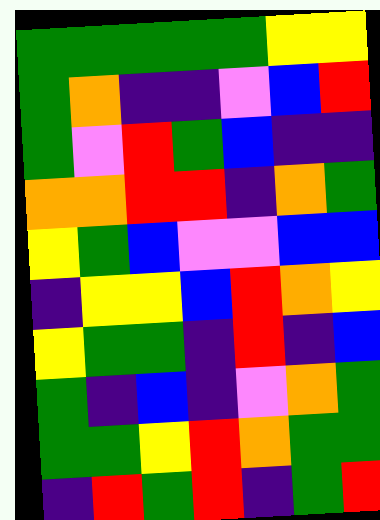[["green", "green", "green", "green", "green", "yellow", "yellow"], ["green", "orange", "indigo", "indigo", "violet", "blue", "red"], ["green", "violet", "red", "green", "blue", "indigo", "indigo"], ["orange", "orange", "red", "red", "indigo", "orange", "green"], ["yellow", "green", "blue", "violet", "violet", "blue", "blue"], ["indigo", "yellow", "yellow", "blue", "red", "orange", "yellow"], ["yellow", "green", "green", "indigo", "red", "indigo", "blue"], ["green", "indigo", "blue", "indigo", "violet", "orange", "green"], ["green", "green", "yellow", "red", "orange", "green", "green"], ["indigo", "red", "green", "red", "indigo", "green", "red"]]